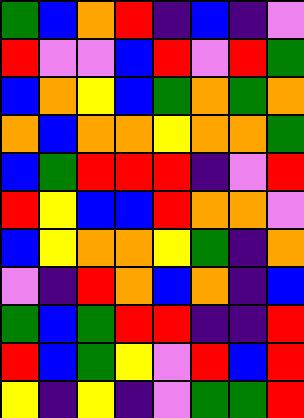[["green", "blue", "orange", "red", "indigo", "blue", "indigo", "violet"], ["red", "violet", "violet", "blue", "red", "violet", "red", "green"], ["blue", "orange", "yellow", "blue", "green", "orange", "green", "orange"], ["orange", "blue", "orange", "orange", "yellow", "orange", "orange", "green"], ["blue", "green", "red", "red", "red", "indigo", "violet", "red"], ["red", "yellow", "blue", "blue", "red", "orange", "orange", "violet"], ["blue", "yellow", "orange", "orange", "yellow", "green", "indigo", "orange"], ["violet", "indigo", "red", "orange", "blue", "orange", "indigo", "blue"], ["green", "blue", "green", "red", "red", "indigo", "indigo", "red"], ["red", "blue", "green", "yellow", "violet", "red", "blue", "red"], ["yellow", "indigo", "yellow", "indigo", "violet", "green", "green", "red"]]